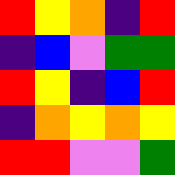[["red", "yellow", "orange", "indigo", "red"], ["indigo", "blue", "violet", "green", "green"], ["red", "yellow", "indigo", "blue", "red"], ["indigo", "orange", "yellow", "orange", "yellow"], ["red", "red", "violet", "violet", "green"]]